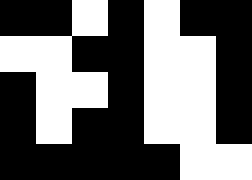[["black", "black", "white", "black", "white", "black", "black"], ["white", "white", "black", "black", "white", "white", "black"], ["black", "white", "white", "black", "white", "white", "black"], ["black", "white", "black", "black", "white", "white", "black"], ["black", "black", "black", "black", "black", "white", "white"]]